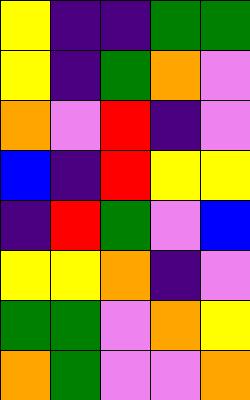[["yellow", "indigo", "indigo", "green", "green"], ["yellow", "indigo", "green", "orange", "violet"], ["orange", "violet", "red", "indigo", "violet"], ["blue", "indigo", "red", "yellow", "yellow"], ["indigo", "red", "green", "violet", "blue"], ["yellow", "yellow", "orange", "indigo", "violet"], ["green", "green", "violet", "orange", "yellow"], ["orange", "green", "violet", "violet", "orange"]]